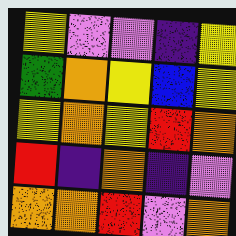[["yellow", "violet", "violet", "indigo", "yellow"], ["green", "orange", "yellow", "blue", "yellow"], ["yellow", "orange", "yellow", "red", "orange"], ["red", "indigo", "orange", "indigo", "violet"], ["orange", "orange", "red", "violet", "orange"]]